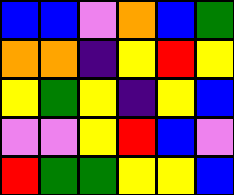[["blue", "blue", "violet", "orange", "blue", "green"], ["orange", "orange", "indigo", "yellow", "red", "yellow"], ["yellow", "green", "yellow", "indigo", "yellow", "blue"], ["violet", "violet", "yellow", "red", "blue", "violet"], ["red", "green", "green", "yellow", "yellow", "blue"]]